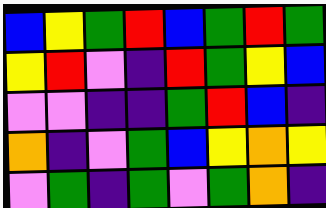[["blue", "yellow", "green", "red", "blue", "green", "red", "green"], ["yellow", "red", "violet", "indigo", "red", "green", "yellow", "blue"], ["violet", "violet", "indigo", "indigo", "green", "red", "blue", "indigo"], ["orange", "indigo", "violet", "green", "blue", "yellow", "orange", "yellow"], ["violet", "green", "indigo", "green", "violet", "green", "orange", "indigo"]]